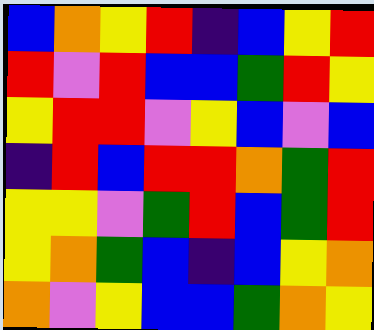[["blue", "orange", "yellow", "red", "indigo", "blue", "yellow", "red"], ["red", "violet", "red", "blue", "blue", "green", "red", "yellow"], ["yellow", "red", "red", "violet", "yellow", "blue", "violet", "blue"], ["indigo", "red", "blue", "red", "red", "orange", "green", "red"], ["yellow", "yellow", "violet", "green", "red", "blue", "green", "red"], ["yellow", "orange", "green", "blue", "indigo", "blue", "yellow", "orange"], ["orange", "violet", "yellow", "blue", "blue", "green", "orange", "yellow"]]